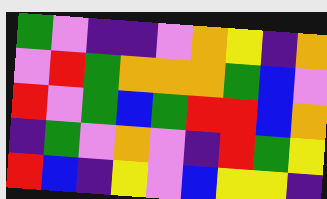[["green", "violet", "indigo", "indigo", "violet", "orange", "yellow", "indigo", "orange"], ["violet", "red", "green", "orange", "orange", "orange", "green", "blue", "violet"], ["red", "violet", "green", "blue", "green", "red", "red", "blue", "orange"], ["indigo", "green", "violet", "orange", "violet", "indigo", "red", "green", "yellow"], ["red", "blue", "indigo", "yellow", "violet", "blue", "yellow", "yellow", "indigo"]]